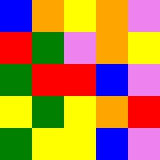[["blue", "orange", "yellow", "orange", "violet"], ["red", "green", "violet", "orange", "yellow"], ["green", "red", "red", "blue", "violet"], ["yellow", "green", "yellow", "orange", "red"], ["green", "yellow", "yellow", "blue", "violet"]]